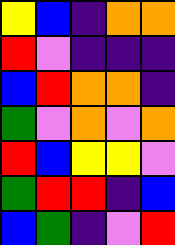[["yellow", "blue", "indigo", "orange", "orange"], ["red", "violet", "indigo", "indigo", "indigo"], ["blue", "red", "orange", "orange", "indigo"], ["green", "violet", "orange", "violet", "orange"], ["red", "blue", "yellow", "yellow", "violet"], ["green", "red", "red", "indigo", "blue"], ["blue", "green", "indigo", "violet", "red"]]